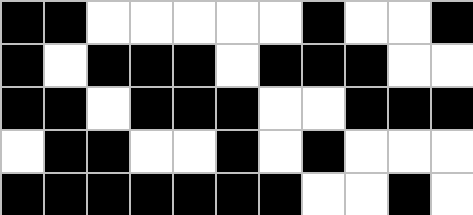[["black", "black", "white", "white", "white", "white", "white", "black", "white", "white", "black"], ["black", "white", "black", "black", "black", "white", "black", "black", "black", "white", "white"], ["black", "black", "white", "black", "black", "black", "white", "white", "black", "black", "black"], ["white", "black", "black", "white", "white", "black", "white", "black", "white", "white", "white"], ["black", "black", "black", "black", "black", "black", "black", "white", "white", "black", "white"]]